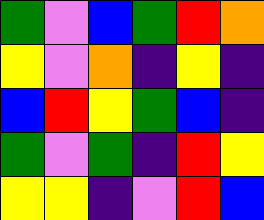[["green", "violet", "blue", "green", "red", "orange"], ["yellow", "violet", "orange", "indigo", "yellow", "indigo"], ["blue", "red", "yellow", "green", "blue", "indigo"], ["green", "violet", "green", "indigo", "red", "yellow"], ["yellow", "yellow", "indigo", "violet", "red", "blue"]]